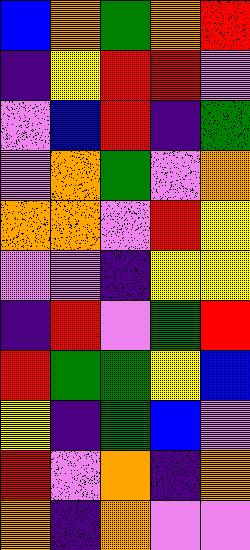[["blue", "orange", "green", "orange", "red"], ["indigo", "yellow", "red", "red", "violet"], ["violet", "blue", "red", "indigo", "green"], ["violet", "orange", "green", "violet", "orange"], ["orange", "orange", "violet", "red", "yellow"], ["violet", "violet", "indigo", "yellow", "yellow"], ["indigo", "red", "violet", "green", "red"], ["red", "green", "green", "yellow", "blue"], ["yellow", "indigo", "green", "blue", "violet"], ["red", "violet", "orange", "indigo", "orange"], ["orange", "indigo", "orange", "violet", "violet"]]